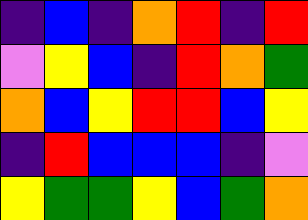[["indigo", "blue", "indigo", "orange", "red", "indigo", "red"], ["violet", "yellow", "blue", "indigo", "red", "orange", "green"], ["orange", "blue", "yellow", "red", "red", "blue", "yellow"], ["indigo", "red", "blue", "blue", "blue", "indigo", "violet"], ["yellow", "green", "green", "yellow", "blue", "green", "orange"]]